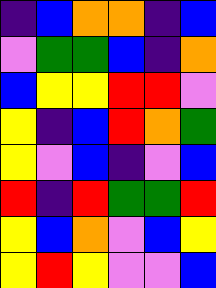[["indigo", "blue", "orange", "orange", "indigo", "blue"], ["violet", "green", "green", "blue", "indigo", "orange"], ["blue", "yellow", "yellow", "red", "red", "violet"], ["yellow", "indigo", "blue", "red", "orange", "green"], ["yellow", "violet", "blue", "indigo", "violet", "blue"], ["red", "indigo", "red", "green", "green", "red"], ["yellow", "blue", "orange", "violet", "blue", "yellow"], ["yellow", "red", "yellow", "violet", "violet", "blue"]]